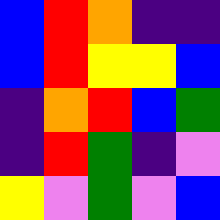[["blue", "red", "orange", "indigo", "indigo"], ["blue", "red", "yellow", "yellow", "blue"], ["indigo", "orange", "red", "blue", "green"], ["indigo", "red", "green", "indigo", "violet"], ["yellow", "violet", "green", "violet", "blue"]]